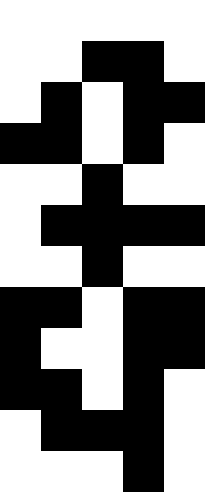[["white", "white", "white", "white", "white"], ["white", "white", "black", "black", "white"], ["white", "black", "white", "black", "black"], ["black", "black", "white", "black", "white"], ["white", "white", "black", "white", "white"], ["white", "black", "black", "black", "black"], ["white", "white", "black", "white", "white"], ["black", "black", "white", "black", "black"], ["black", "white", "white", "black", "black"], ["black", "black", "white", "black", "white"], ["white", "black", "black", "black", "white"], ["white", "white", "white", "black", "white"]]